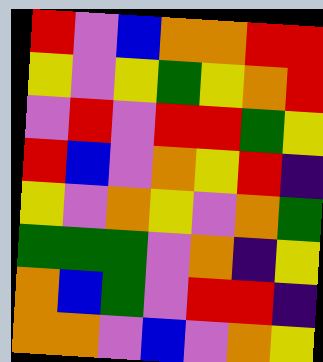[["red", "violet", "blue", "orange", "orange", "red", "red"], ["yellow", "violet", "yellow", "green", "yellow", "orange", "red"], ["violet", "red", "violet", "red", "red", "green", "yellow"], ["red", "blue", "violet", "orange", "yellow", "red", "indigo"], ["yellow", "violet", "orange", "yellow", "violet", "orange", "green"], ["green", "green", "green", "violet", "orange", "indigo", "yellow"], ["orange", "blue", "green", "violet", "red", "red", "indigo"], ["orange", "orange", "violet", "blue", "violet", "orange", "yellow"]]